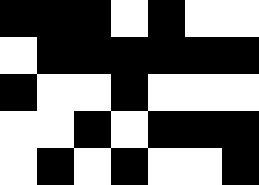[["black", "black", "black", "white", "black", "white", "white"], ["white", "black", "black", "black", "black", "black", "black"], ["black", "white", "white", "black", "white", "white", "white"], ["white", "white", "black", "white", "black", "black", "black"], ["white", "black", "white", "black", "white", "white", "black"]]